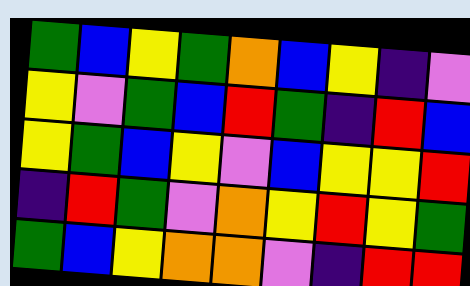[["green", "blue", "yellow", "green", "orange", "blue", "yellow", "indigo", "violet"], ["yellow", "violet", "green", "blue", "red", "green", "indigo", "red", "blue"], ["yellow", "green", "blue", "yellow", "violet", "blue", "yellow", "yellow", "red"], ["indigo", "red", "green", "violet", "orange", "yellow", "red", "yellow", "green"], ["green", "blue", "yellow", "orange", "orange", "violet", "indigo", "red", "red"]]